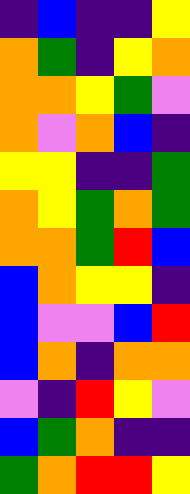[["indigo", "blue", "indigo", "indigo", "yellow"], ["orange", "green", "indigo", "yellow", "orange"], ["orange", "orange", "yellow", "green", "violet"], ["orange", "violet", "orange", "blue", "indigo"], ["yellow", "yellow", "indigo", "indigo", "green"], ["orange", "yellow", "green", "orange", "green"], ["orange", "orange", "green", "red", "blue"], ["blue", "orange", "yellow", "yellow", "indigo"], ["blue", "violet", "violet", "blue", "red"], ["blue", "orange", "indigo", "orange", "orange"], ["violet", "indigo", "red", "yellow", "violet"], ["blue", "green", "orange", "indigo", "indigo"], ["green", "orange", "red", "red", "yellow"]]